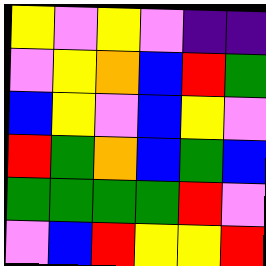[["yellow", "violet", "yellow", "violet", "indigo", "indigo"], ["violet", "yellow", "orange", "blue", "red", "green"], ["blue", "yellow", "violet", "blue", "yellow", "violet"], ["red", "green", "orange", "blue", "green", "blue"], ["green", "green", "green", "green", "red", "violet"], ["violet", "blue", "red", "yellow", "yellow", "red"]]